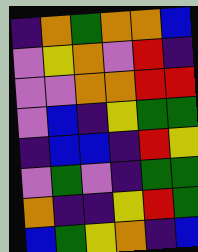[["indigo", "orange", "green", "orange", "orange", "blue"], ["violet", "yellow", "orange", "violet", "red", "indigo"], ["violet", "violet", "orange", "orange", "red", "red"], ["violet", "blue", "indigo", "yellow", "green", "green"], ["indigo", "blue", "blue", "indigo", "red", "yellow"], ["violet", "green", "violet", "indigo", "green", "green"], ["orange", "indigo", "indigo", "yellow", "red", "green"], ["blue", "green", "yellow", "orange", "indigo", "blue"]]